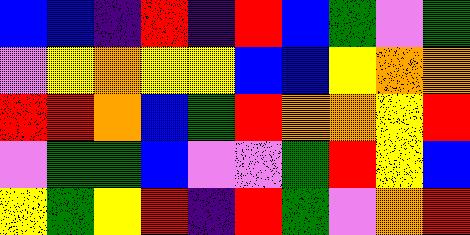[["blue", "blue", "indigo", "red", "indigo", "red", "blue", "green", "violet", "green"], ["violet", "yellow", "orange", "yellow", "yellow", "blue", "blue", "yellow", "orange", "orange"], ["red", "red", "orange", "blue", "green", "red", "orange", "orange", "yellow", "red"], ["violet", "green", "green", "blue", "violet", "violet", "green", "red", "yellow", "blue"], ["yellow", "green", "yellow", "red", "indigo", "red", "green", "violet", "orange", "red"]]